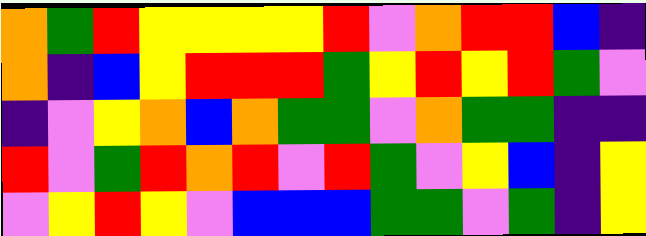[["orange", "green", "red", "yellow", "yellow", "yellow", "yellow", "red", "violet", "orange", "red", "red", "blue", "indigo"], ["orange", "indigo", "blue", "yellow", "red", "red", "red", "green", "yellow", "red", "yellow", "red", "green", "violet"], ["indigo", "violet", "yellow", "orange", "blue", "orange", "green", "green", "violet", "orange", "green", "green", "indigo", "indigo"], ["red", "violet", "green", "red", "orange", "red", "violet", "red", "green", "violet", "yellow", "blue", "indigo", "yellow"], ["violet", "yellow", "red", "yellow", "violet", "blue", "blue", "blue", "green", "green", "violet", "green", "indigo", "yellow"]]